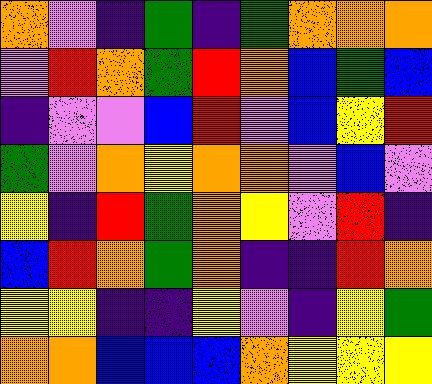[["orange", "violet", "indigo", "green", "indigo", "green", "orange", "orange", "orange"], ["violet", "red", "orange", "green", "red", "orange", "blue", "green", "blue"], ["indigo", "violet", "violet", "blue", "red", "violet", "blue", "yellow", "red"], ["green", "violet", "orange", "yellow", "orange", "orange", "violet", "blue", "violet"], ["yellow", "indigo", "red", "green", "orange", "yellow", "violet", "red", "indigo"], ["blue", "red", "orange", "green", "orange", "indigo", "indigo", "red", "orange"], ["yellow", "yellow", "indigo", "indigo", "yellow", "violet", "indigo", "yellow", "green"], ["orange", "orange", "blue", "blue", "blue", "orange", "yellow", "yellow", "yellow"]]